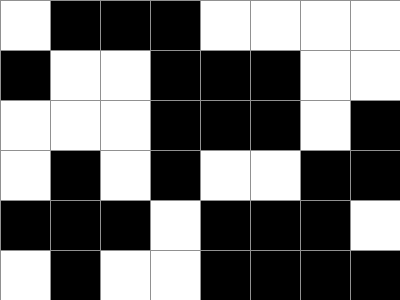[["white", "black", "black", "black", "white", "white", "white", "white"], ["black", "white", "white", "black", "black", "black", "white", "white"], ["white", "white", "white", "black", "black", "black", "white", "black"], ["white", "black", "white", "black", "white", "white", "black", "black"], ["black", "black", "black", "white", "black", "black", "black", "white"], ["white", "black", "white", "white", "black", "black", "black", "black"]]